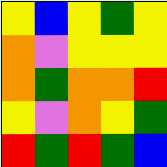[["yellow", "blue", "yellow", "green", "yellow"], ["orange", "violet", "yellow", "yellow", "yellow"], ["orange", "green", "orange", "orange", "red"], ["yellow", "violet", "orange", "yellow", "green"], ["red", "green", "red", "green", "blue"]]